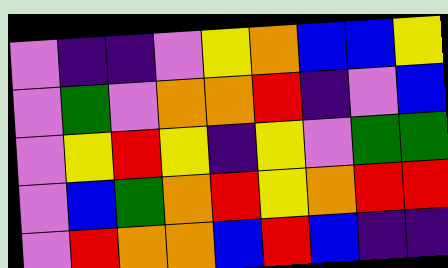[["violet", "indigo", "indigo", "violet", "yellow", "orange", "blue", "blue", "yellow"], ["violet", "green", "violet", "orange", "orange", "red", "indigo", "violet", "blue"], ["violet", "yellow", "red", "yellow", "indigo", "yellow", "violet", "green", "green"], ["violet", "blue", "green", "orange", "red", "yellow", "orange", "red", "red"], ["violet", "red", "orange", "orange", "blue", "red", "blue", "indigo", "indigo"]]